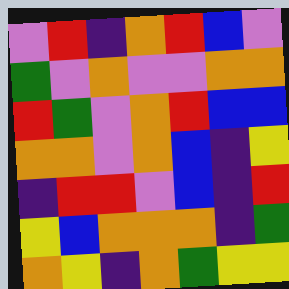[["violet", "red", "indigo", "orange", "red", "blue", "violet"], ["green", "violet", "orange", "violet", "violet", "orange", "orange"], ["red", "green", "violet", "orange", "red", "blue", "blue"], ["orange", "orange", "violet", "orange", "blue", "indigo", "yellow"], ["indigo", "red", "red", "violet", "blue", "indigo", "red"], ["yellow", "blue", "orange", "orange", "orange", "indigo", "green"], ["orange", "yellow", "indigo", "orange", "green", "yellow", "yellow"]]